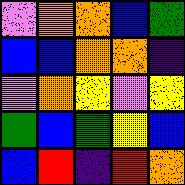[["violet", "orange", "orange", "blue", "green"], ["blue", "blue", "orange", "orange", "indigo"], ["violet", "orange", "yellow", "violet", "yellow"], ["green", "blue", "green", "yellow", "blue"], ["blue", "red", "indigo", "red", "orange"]]